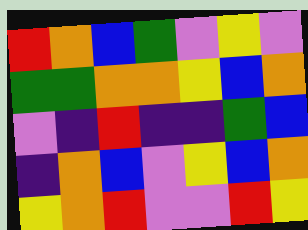[["red", "orange", "blue", "green", "violet", "yellow", "violet"], ["green", "green", "orange", "orange", "yellow", "blue", "orange"], ["violet", "indigo", "red", "indigo", "indigo", "green", "blue"], ["indigo", "orange", "blue", "violet", "yellow", "blue", "orange"], ["yellow", "orange", "red", "violet", "violet", "red", "yellow"]]